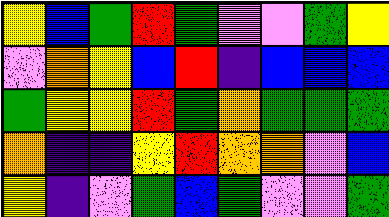[["yellow", "blue", "green", "red", "green", "violet", "violet", "green", "yellow"], ["violet", "orange", "yellow", "blue", "red", "indigo", "blue", "blue", "blue"], ["green", "yellow", "yellow", "red", "green", "orange", "green", "green", "green"], ["orange", "indigo", "indigo", "yellow", "red", "orange", "orange", "violet", "blue"], ["yellow", "indigo", "violet", "green", "blue", "green", "violet", "violet", "green"]]